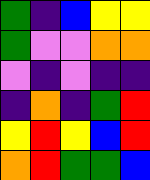[["green", "indigo", "blue", "yellow", "yellow"], ["green", "violet", "violet", "orange", "orange"], ["violet", "indigo", "violet", "indigo", "indigo"], ["indigo", "orange", "indigo", "green", "red"], ["yellow", "red", "yellow", "blue", "red"], ["orange", "red", "green", "green", "blue"]]